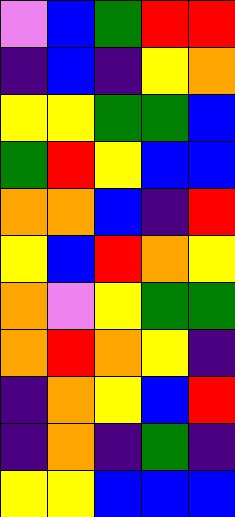[["violet", "blue", "green", "red", "red"], ["indigo", "blue", "indigo", "yellow", "orange"], ["yellow", "yellow", "green", "green", "blue"], ["green", "red", "yellow", "blue", "blue"], ["orange", "orange", "blue", "indigo", "red"], ["yellow", "blue", "red", "orange", "yellow"], ["orange", "violet", "yellow", "green", "green"], ["orange", "red", "orange", "yellow", "indigo"], ["indigo", "orange", "yellow", "blue", "red"], ["indigo", "orange", "indigo", "green", "indigo"], ["yellow", "yellow", "blue", "blue", "blue"]]